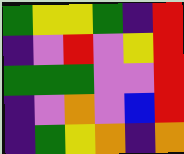[["green", "yellow", "yellow", "green", "indigo", "red"], ["indigo", "violet", "red", "violet", "yellow", "red"], ["green", "green", "green", "violet", "violet", "red"], ["indigo", "violet", "orange", "violet", "blue", "red"], ["indigo", "green", "yellow", "orange", "indigo", "orange"]]